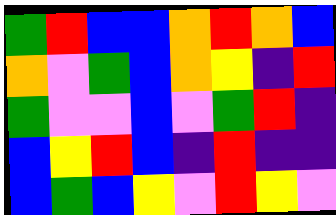[["green", "red", "blue", "blue", "orange", "red", "orange", "blue"], ["orange", "violet", "green", "blue", "orange", "yellow", "indigo", "red"], ["green", "violet", "violet", "blue", "violet", "green", "red", "indigo"], ["blue", "yellow", "red", "blue", "indigo", "red", "indigo", "indigo"], ["blue", "green", "blue", "yellow", "violet", "red", "yellow", "violet"]]